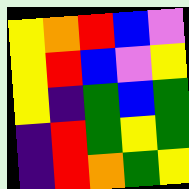[["yellow", "orange", "red", "blue", "violet"], ["yellow", "red", "blue", "violet", "yellow"], ["yellow", "indigo", "green", "blue", "green"], ["indigo", "red", "green", "yellow", "green"], ["indigo", "red", "orange", "green", "yellow"]]